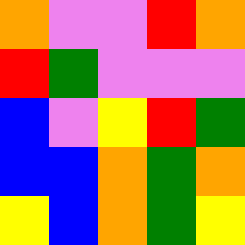[["orange", "violet", "violet", "red", "orange"], ["red", "green", "violet", "violet", "violet"], ["blue", "violet", "yellow", "red", "green"], ["blue", "blue", "orange", "green", "orange"], ["yellow", "blue", "orange", "green", "yellow"]]